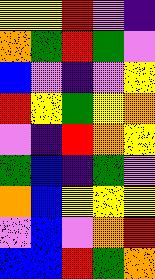[["yellow", "yellow", "red", "violet", "indigo"], ["orange", "green", "red", "green", "violet"], ["blue", "violet", "indigo", "violet", "yellow"], ["red", "yellow", "green", "yellow", "orange"], ["violet", "indigo", "red", "orange", "yellow"], ["green", "blue", "indigo", "green", "violet"], ["orange", "blue", "yellow", "yellow", "yellow"], ["violet", "blue", "violet", "orange", "red"], ["blue", "blue", "red", "green", "orange"]]